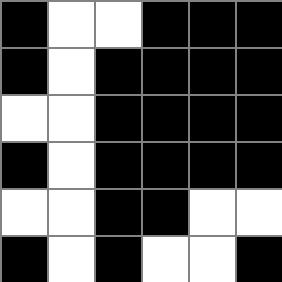[["black", "white", "white", "black", "black", "black"], ["black", "white", "black", "black", "black", "black"], ["white", "white", "black", "black", "black", "black"], ["black", "white", "black", "black", "black", "black"], ["white", "white", "black", "black", "white", "white"], ["black", "white", "black", "white", "white", "black"]]